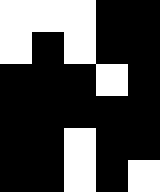[["white", "white", "white", "black", "black"], ["white", "black", "white", "black", "black"], ["black", "black", "black", "white", "black"], ["black", "black", "black", "black", "black"], ["black", "black", "white", "black", "black"], ["black", "black", "white", "black", "white"]]